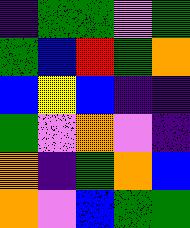[["indigo", "green", "green", "violet", "green"], ["green", "blue", "red", "green", "orange"], ["blue", "yellow", "blue", "indigo", "indigo"], ["green", "violet", "orange", "violet", "indigo"], ["orange", "indigo", "green", "orange", "blue"], ["orange", "violet", "blue", "green", "green"]]